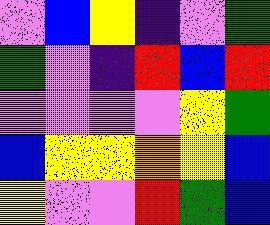[["violet", "blue", "yellow", "indigo", "violet", "green"], ["green", "violet", "indigo", "red", "blue", "red"], ["violet", "violet", "violet", "violet", "yellow", "green"], ["blue", "yellow", "yellow", "orange", "yellow", "blue"], ["yellow", "violet", "violet", "red", "green", "blue"]]